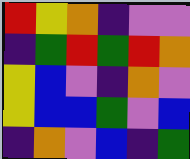[["red", "yellow", "orange", "indigo", "violet", "violet"], ["indigo", "green", "red", "green", "red", "orange"], ["yellow", "blue", "violet", "indigo", "orange", "violet"], ["yellow", "blue", "blue", "green", "violet", "blue"], ["indigo", "orange", "violet", "blue", "indigo", "green"]]